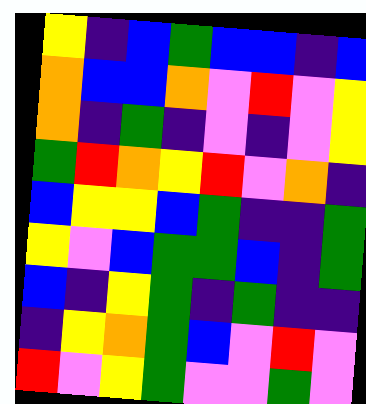[["yellow", "indigo", "blue", "green", "blue", "blue", "indigo", "blue"], ["orange", "blue", "blue", "orange", "violet", "red", "violet", "yellow"], ["orange", "indigo", "green", "indigo", "violet", "indigo", "violet", "yellow"], ["green", "red", "orange", "yellow", "red", "violet", "orange", "indigo"], ["blue", "yellow", "yellow", "blue", "green", "indigo", "indigo", "green"], ["yellow", "violet", "blue", "green", "green", "blue", "indigo", "green"], ["blue", "indigo", "yellow", "green", "indigo", "green", "indigo", "indigo"], ["indigo", "yellow", "orange", "green", "blue", "violet", "red", "violet"], ["red", "violet", "yellow", "green", "violet", "violet", "green", "violet"]]